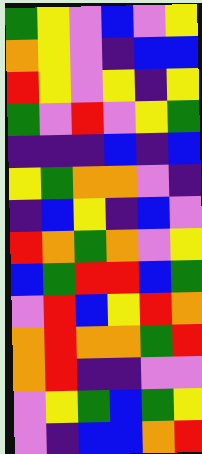[["green", "yellow", "violet", "blue", "violet", "yellow"], ["orange", "yellow", "violet", "indigo", "blue", "blue"], ["red", "yellow", "violet", "yellow", "indigo", "yellow"], ["green", "violet", "red", "violet", "yellow", "green"], ["indigo", "indigo", "indigo", "blue", "indigo", "blue"], ["yellow", "green", "orange", "orange", "violet", "indigo"], ["indigo", "blue", "yellow", "indigo", "blue", "violet"], ["red", "orange", "green", "orange", "violet", "yellow"], ["blue", "green", "red", "red", "blue", "green"], ["violet", "red", "blue", "yellow", "red", "orange"], ["orange", "red", "orange", "orange", "green", "red"], ["orange", "red", "indigo", "indigo", "violet", "violet"], ["violet", "yellow", "green", "blue", "green", "yellow"], ["violet", "indigo", "blue", "blue", "orange", "red"]]